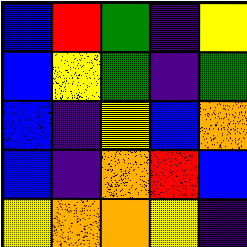[["blue", "red", "green", "indigo", "yellow"], ["blue", "yellow", "green", "indigo", "green"], ["blue", "indigo", "yellow", "blue", "orange"], ["blue", "indigo", "orange", "red", "blue"], ["yellow", "orange", "orange", "yellow", "indigo"]]